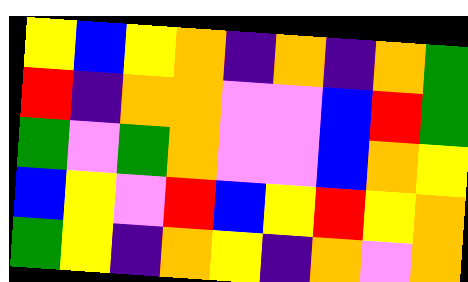[["yellow", "blue", "yellow", "orange", "indigo", "orange", "indigo", "orange", "green"], ["red", "indigo", "orange", "orange", "violet", "violet", "blue", "red", "green"], ["green", "violet", "green", "orange", "violet", "violet", "blue", "orange", "yellow"], ["blue", "yellow", "violet", "red", "blue", "yellow", "red", "yellow", "orange"], ["green", "yellow", "indigo", "orange", "yellow", "indigo", "orange", "violet", "orange"]]